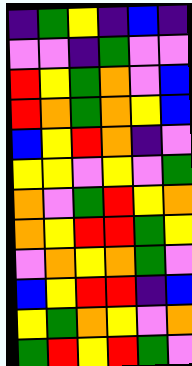[["indigo", "green", "yellow", "indigo", "blue", "indigo"], ["violet", "violet", "indigo", "green", "violet", "violet"], ["red", "yellow", "green", "orange", "violet", "blue"], ["red", "orange", "green", "orange", "yellow", "blue"], ["blue", "yellow", "red", "orange", "indigo", "violet"], ["yellow", "yellow", "violet", "yellow", "violet", "green"], ["orange", "violet", "green", "red", "yellow", "orange"], ["orange", "yellow", "red", "red", "green", "yellow"], ["violet", "orange", "yellow", "orange", "green", "violet"], ["blue", "yellow", "red", "red", "indigo", "blue"], ["yellow", "green", "orange", "yellow", "violet", "orange"], ["green", "red", "yellow", "red", "green", "violet"]]